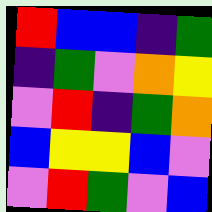[["red", "blue", "blue", "indigo", "green"], ["indigo", "green", "violet", "orange", "yellow"], ["violet", "red", "indigo", "green", "orange"], ["blue", "yellow", "yellow", "blue", "violet"], ["violet", "red", "green", "violet", "blue"]]